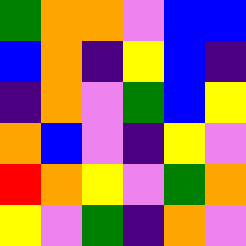[["green", "orange", "orange", "violet", "blue", "blue"], ["blue", "orange", "indigo", "yellow", "blue", "indigo"], ["indigo", "orange", "violet", "green", "blue", "yellow"], ["orange", "blue", "violet", "indigo", "yellow", "violet"], ["red", "orange", "yellow", "violet", "green", "orange"], ["yellow", "violet", "green", "indigo", "orange", "violet"]]